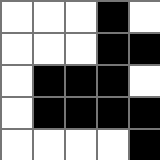[["white", "white", "white", "black", "white"], ["white", "white", "white", "black", "black"], ["white", "black", "black", "black", "white"], ["white", "black", "black", "black", "black"], ["white", "white", "white", "white", "black"]]